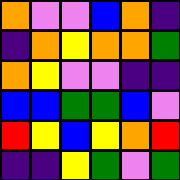[["orange", "violet", "violet", "blue", "orange", "indigo"], ["indigo", "orange", "yellow", "orange", "orange", "green"], ["orange", "yellow", "violet", "violet", "indigo", "indigo"], ["blue", "blue", "green", "green", "blue", "violet"], ["red", "yellow", "blue", "yellow", "orange", "red"], ["indigo", "indigo", "yellow", "green", "violet", "green"]]